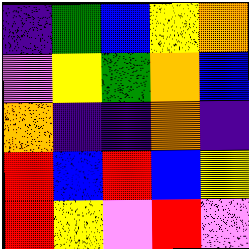[["indigo", "green", "blue", "yellow", "orange"], ["violet", "yellow", "green", "orange", "blue"], ["orange", "indigo", "indigo", "orange", "indigo"], ["red", "blue", "red", "blue", "yellow"], ["red", "yellow", "violet", "red", "violet"]]